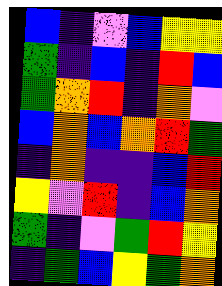[["blue", "indigo", "violet", "blue", "yellow", "yellow"], ["green", "indigo", "blue", "indigo", "red", "blue"], ["green", "orange", "red", "indigo", "orange", "violet"], ["blue", "orange", "blue", "orange", "red", "green"], ["indigo", "orange", "indigo", "indigo", "blue", "red"], ["yellow", "violet", "red", "indigo", "blue", "orange"], ["green", "indigo", "violet", "green", "red", "yellow"], ["indigo", "green", "blue", "yellow", "green", "orange"]]